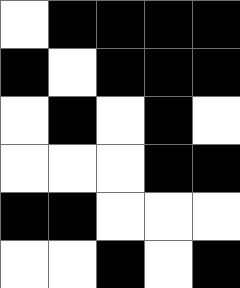[["white", "black", "black", "black", "black"], ["black", "white", "black", "black", "black"], ["white", "black", "white", "black", "white"], ["white", "white", "white", "black", "black"], ["black", "black", "white", "white", "white"], ["white", "white", "black", "white", "black"]]